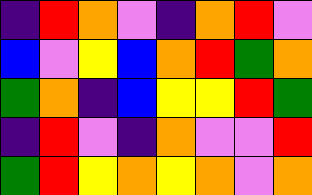[["indigo", "red", "orange", "violet", "indigo", "orange", "red", "violet"], ["blue", "violet", "yellow", "blue", "orange", "red", "green", "orange"], ["green", "orange", "indigo", "blue", "yellow", "yellow", "red", "green"], ["indigo", "red", "violet", "indigo", "orange", "violet", "violet", "red"], ["green", "red", "yellow", "orange", "yellow", "orange", "violet", "orange"]]